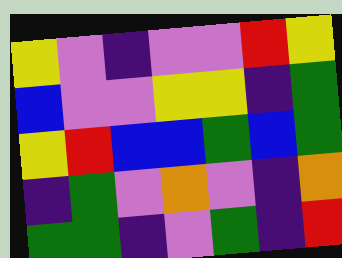[["yellow", "violet", "indigo", "violet", "violet", "red", "yellow"], ["blue", "violet", "violet", "yellow", "yellow", "indigo", "green"], ["yellow", "red", "blue", "blue", "green", "blue", "green"], ["indigo", "green", "violet", "orange", "violet", "indigo", "orange"], ["green", "green", "indigo", "violet", "green", "indigo", "red"]]